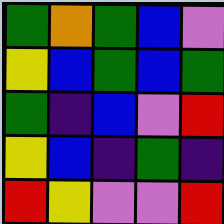[["green", "orange", "green", "blue", "violet"], ["yellow", "blue", "green", "blue", "green"], ["green", "indigo", "blue", "violet", "red"], ["yellow", "blue", "indigo", "green", "indigo"], ["red", "yellow", "violet", "violet", "red"]]